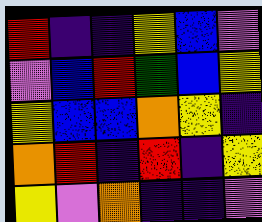[["red", "indigo", "indigo", "yellow", "blue", "violet"], ["violet", "blue", "red", "green", "blue", "yellow"], ["yellow", "blue", "blue", "orange", "yellow", "indigo"], ["orange", "red", "indigo", "red", "indigo", "yellow"], ["yellow", "violet", "orange", "indigo", "indigo", "violet"]]